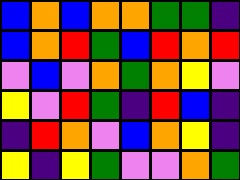[["blue", "orange", "blue", "orange", "orange", "green", "green", "indigo"], ["blue", "orange", "red", "green", "blue", "red", "orange", "red"], ["violet", "blue", "violet", "orange", "green", "orange", "yellow", "violet"], ["yellow", "violet", "red", "green", "indigo", "red", "blue", "indigo"], ["indigo", "red", "orange", "violet", "blue", "orange", "yellow", "indigo"], ["yellow", "indigo", "yellow", "green", "violet", "violet", "orange", "green"]]